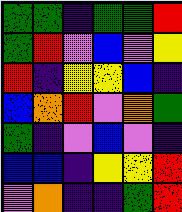[["green", "green", "indigo", "green", "green", "red"], ["green", "red", "violet", "blue", "violet", "yellow"], ["red", "indigo", "yellow", "yellow", "blue", "indigo"], ["blue", "orange", "red", "violet", "orange", "green"], ["green", "indigo", "violet", "blue", "violet", "indigo"], ["blue", "blue", "indigo", "yellow", "yellow", "red"], ["violet", "orange", "indigo", "indigo", "green", "red"]]